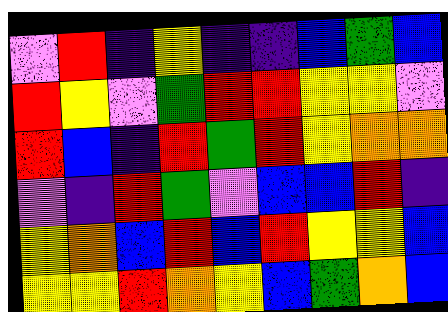[["violet", "red", "indigo", "yellow", "indigo", "indigo", "blue", "green", "blue"], ["red", "yellow", "violet", "green", "red", "red", "yellow", "yellow", "violet"], ["red", "blue", "indigo", "red", "green", "red", "yellow", "orange", "orange"], ["violet", "indigo", "red", "green", "violet", "blue", "blue", "red", "indigo"], ["yellow", "orange", "blue", "red", "blue", "red", "yellow", "yellow", "blue"], ["yellow", "yellow", "red", "orange", "yellow", "blue", "green", "orange", "blue"]]